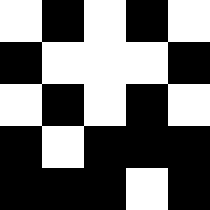[["white", "black", "white", "black", "white"], ["black", "white", "white", "white", "black"], ["white", "black", "white", "black", "white"], ["black", "white", "black", "black", "black"], ["black", "black", "black", "white", "black"]]